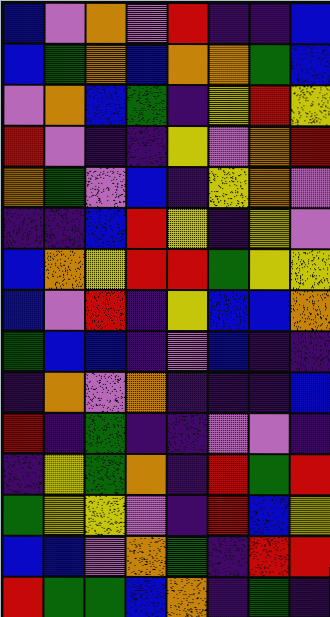[["blue", "violet", "orange", "violet", "red", "indigo", "indigo", "blue"], ["blue", "green", "orange", "blue", "orange", "orange", "green", "blue"], ["violet", "orange", "blue", "green", "indigo", "yellow", "red", "yellow"], ["red", "violet", "indigo", "indigo", "yellow", "violet", "orange", "red"], ["orange", "green", "violet", "blue", "indigo", "yellow", "orange", "violet"], ["indigo", "indigo", "blue", "red", "yellow", "indigo", "yellow", "violet"], ["blue", "orange", "yellow", "red", "red", "green", "yellow", "yellow"], ["blue", "violet", "red", "indigo", "yellow", "blue", "blue", "orange"], ["green", "blue", "blue", "indigo", "violet", "blue", "indigo", "indigo"], ["indigo", "orange", "violet", "orange", "indigo", "indigo", "indigo", "blue"], ["red", "indigo", "green", "indigo", "indigo", "violet", "violet", "indigo"], ["indigo", "yellow", "green", "orange", "indigo", "red", "green", "red"], ["green", "yellow", "yellow", "violet", "indigo", "red", "blue", "yellow"], ["blue", "blue", "violet", "orange", "green", "indigo", "red", "red"], ["red", "green", "green", "blue", "orange", "indigo", "green", "indigo"]]